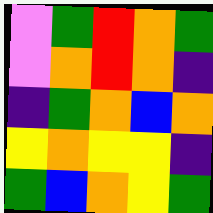[["violet", "green", "red", "orange", "green"], ["violet", "orange", "red", "orange", "indigo"], ["indigo", "green", "orange", "blue", "orange"], ["yellow", "orange", "yellow", "yellow", "indigo"], ["green", "blue", "orange", "yellow", "green"]]